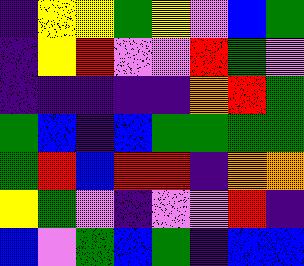[["indigo", "yellow", "yellow", "green", "yellow", "violet", "blue", "green"], ["indigo", "yellow", "red", "violet", "violet", "red", "green", "violet"], ["indigo", "indigo", "indigo", "indigo", "indigo", "orange", "red", "green"], ["green", "blue", "indigo", "blue", "green", "green", "green", "green"], ["green", "red", "blue", "red", "red", "indigo", "orange", "orange"], ["yellow", "green", "violet", "indigo", "violet", "violet", "red", "indigo"], ["blue", "violet", "green", "blue", "green", "indigo", "blue", "blue"]]